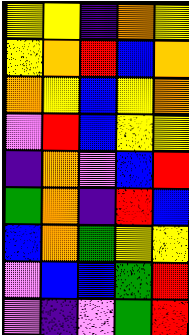[["yellow", "yellow", "indigo", "orange", "yellow"], ["yellow", "orange", "red", "blue", "orange"], ["orange", "yellow", "blue", "yellow", "orange"], ["violet", "red", "blue", "yellow", "yellow"], ["indigo", "orange", "violet", "blue", "red"], ["green", "orange", "indigo", "red", "blue"], ["blue", "orange", "green", "yellow", "yellow"], ["violet", "blue", "blue", "green", "red"], ["violet", "indigo", "violet", "green", "red"]]